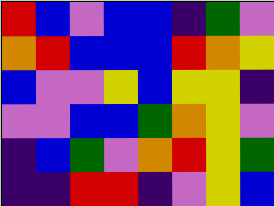[["red", "blue", "violet", "blue", "blue", "indigo", "green", "violet"], ["orange", "red", "blue", "blue", "blue", "red", "orange", "yellow"], ["blue", "violet", "violet", "yellow", "blue", "yellow", "yellow", "indigo"], ["violet", "violet", "blue", "blue", "green", "orange", "yellow", "violet"], ["indigo", "blue", "green", "violet", "orange", "red", "yellow", "green"], ["indigo", "indigo", "red", "red", "indigo", "violet", "yellow", "blue"]]